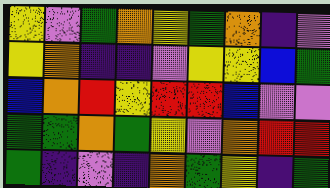[["yellow", "violet", "green", "orange", "yellow", "green", "orange", "indigo", "violet"], ["yellow", "orange", "indigo", "indigo", "violet", "yellow", "yellow", "blue", "green"], ["blue", "orange", "red", "yellow", "red", "red", "blue", "violet", "violet"], ["green", "green", "orange", "green", "yellow", "violet", "orange", "red", "red"], ["green", "indigo", "violet", "indigo", "orange", "green", "yellow", "indigo", "green"]]